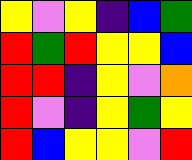[["yellow", "violet", "yellow", "indigo", "blue", "green"], ["red", "green", "red", "yellow", "yellow", "blue"], ["red", "red", "indigo", "yellow", "violet", "orange"], ["red", "violet", "indigo", "yellow", "green", "yellow"], ["red", "blue", "yellow", "yellow", "violet", "red"]]